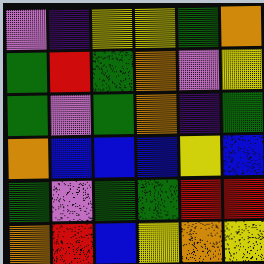[["violet", "indigo", "yellow", "yellow", "green", "orange"], ["green", "red", "green", "orange", "violet", "yellow"], ["green", "violet", "green", "orange", "indigo", "green"], ["orange", "blue", "blue", "blue", "yellow", "blue"], ["green", "violet", "green", "green", "red", "red"], ["orange", "red", "blue", "yellow", "orange", "yellow"]]